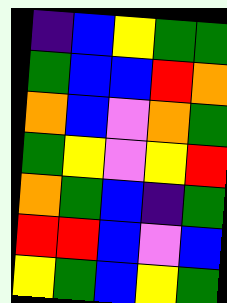[["indigo", "blue", "yellow", "green", "green"], ["green", "blue", "blue", "red", "orange"], ["orange", "blue", "violet", "orange", "green"], ["green", "yellow", "violet", "yellow", "red"], ["orange", "green", "blue", "indigo", "green"], ["red", "red", "blue", "violet", "blue"], ["yellow", "green", "blue", "yellow", "green"]]